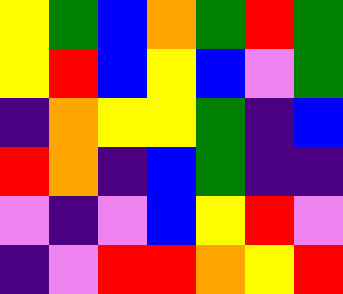[["yellow", "green", "blue", "orange", "green", "red", "green"], ["yellow", "red", "blue", "yellow", "blue", "violet", "green"], ["indigo", "orange", "yellow", "yellow", "green", "indigo", "blue"], ["red", "orange", "indigo", "blue", "green", "indigo", "indigo"], ["violet", "indigo", "violet", "blue", "yellow", "red", "violet"], ["indigo", "violet", "red", "red", "orange", "yellow", "red"]]